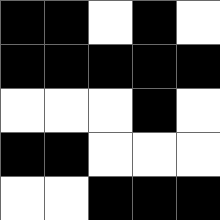[["black", "black", "white", "black", "white"], ["black", "black", "black", "black", "black"], ["white", "white", "white", "black", "white"], ["black", "black", "white", "white", "white"], ["white", "white", "black", "black", "black"]]